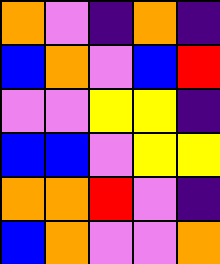[["orange", "violet", "indigo", "orange", "indigo"], ["blue", "orange", "violet", "blue", "red"], ["violet", "violet", "yellow", "yellow", "indigo"], ["blue", "blue", "violet", "yellow", "yellow"], ["orange", "orange", "red", "violet", "indigo"], ["blue", "orange", "violet", "violet", "orange"]]